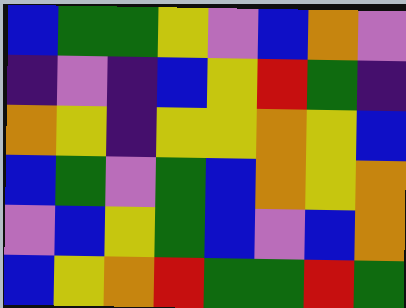[["blue", "green", "green", "yellow", "violet", "blue", "orange", "violet"], ["indigo", "violet", "indigo", "blue", "yellow", "red", "green", "indigo"], ["orange", "yellow", "indigo", "yellow", "yellow", "orange", "yellow", "blue"], ["blue", "green", "violet", "green", "blue", "orange", "yellow", "orange"], ["violet", "blue", "yellow", "green", "blue", "violet", "blue", "orange"], ["blue", "yellow", "orange", "red", "green", "green", "red", "green"]]